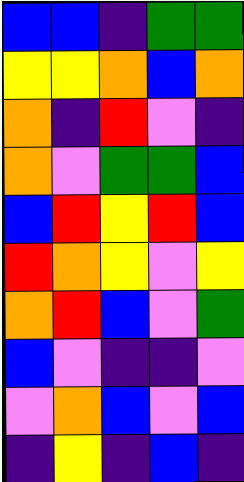[["blue", "blue", "indigo", "green", "green"], ["yellow", "yellow", "orange", "blue", "orange"], ["orange", "indigo", "red", "violet", "indigo"], ["orange", "violet", "green", "green", "blue"], ["blue", "red", "yellow", "red", "blue"], ["red", "orange", "yellow", "violet", "yellow"], ["orange", "red", "blue", "violet", "green"], ["blue", "violet", "indigo", "indigo", "violet"], ["violet", "orange", "blue", "violet", "blue"], ["indigo", "yellow", "indigo", "blue", "indigo"]]